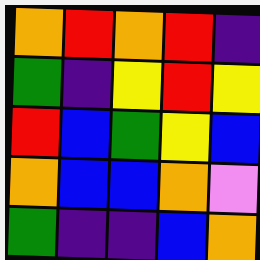[["orange", "red", "orange", "red", "indigo"], ["green", "indigo", "yellow", "red", "yellow"], ["red", "blue", "green", "yellow", "blue"], ["orange", "blue", "blue", "orange", "violet"], ["green", "indigo", "indigo", "blue", "orange"]]